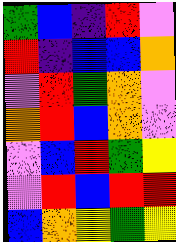[["green", "blue", "indigo", "red", "violet"], ["red", "indigo", "blue", "blue", "orange"], ["violet", "red", "green", "orange", "violet"], ["orange", "red", "blue", "orange", "violet"], ["violet", "blue", "red", "green", "yellow"], ["violet", "red", "blue", "red", "red"], ["blue", "orange", "yellow", "green", "yellow"]]